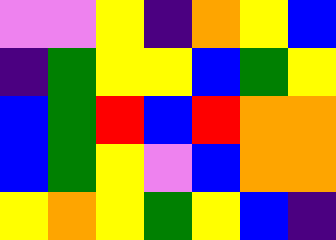[["violet", "violet", "yellow", "indigo", "orange", "yellow", "blue"], ["indigo", "green", "yellow", "yellow", "blue", "green", "yellow"], ["blue", "green", "red", "blue", "red", "orange", "orange"], ["blue", "green", "yellow", "violet", "blue", "orange", "orange"], ["yellow", "orange", "yellow", "green", "yellow", "blue", "indigo"]]